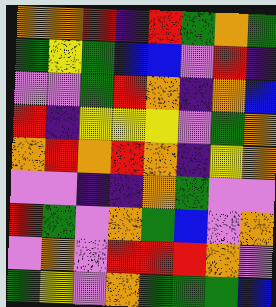[["orange", "orange", "red", "indigo", "red", "green", "orange", "green"], ["green", "yellow", "green", "blue", "blue", "violet", "red", "indigo"], ["violet", "violet", "green", "red", "orange", "indigo", "orange", "blue"], ["red", "indigo", "yellow", "yellow", "yellow", "violet", "green", "orange"], ["orange", "red", "orange", "red", "orange", "indigo", "yellow", "orange"], ["violet", "violet", "indigo", "indigo", "orange", "green", "violet", "violet"], ["red", "green", "violet", "orange", "green", "blue", "violet", "orange"], ["violet", "orange", "violet", "red", "red", "red", "orange", "violet"], ["green", "yellow", "violet", "orange", "green", "green", "green", "blue"]]